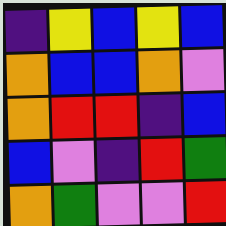[["indigo", "yellow", "blue", "yellow", "blue"], ["orange", "blue", "blue", "orange", "violet"], ["orange", "red", "red", "indigo", "blue"], ["blue", "violet", "indigo", "red", "green"], ["orange", "green", "violet", "violet", "red"]]